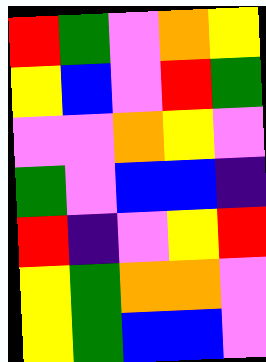[["red", "green", "violet", "orange", "yellow"], ["yellow", "blue", "violet", "red", "green"], ["violet", "violet", "orange", "yellow", "violet"], ["green", "violet", "blue", "blue", "indigo"], ["red", "indigo", "violet", "yellow", "red"], ["yellow", "green", "orange", "orange", "violet"], ["yellow", "green", "blue", "blue", "violet"]]